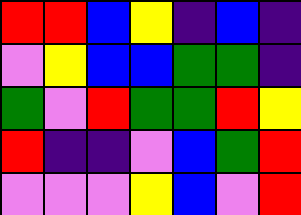[["red", "red", "blue", "yellow", "indigo", "blue", "indigo"], ["violet", "yellow", "blue", "blue", "green", "green", "indigo"], ["green", "violet", "red", "green", "green", "red", "yellow"], ["red", "indigo", "indigo", "violet", "blue", "green", "red"], ["violet", "violet", "violet", "yellow", "blue", "violet", "red"]]